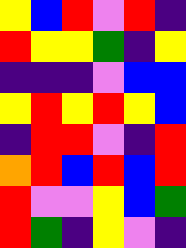[["yellow", "blue", "red", "violet", "red", "indigo"], ["red", "yellow", "yellow", "green", "indigo", "yellow"], ["indigo", "indigo", "indigo", "violet", "blue", "blue"], ["yellow", "red", "yellow", "red", "yellow", "blue"], ["indigo", "red", "red", "violet", "indigo", "red"], ["orange", "red", "blue", "red", "blue", "red"], ["red", "violet", "violet", "yellow", "blue", "green"], ["red", "green", "indigo", "yellow", "violet", "indigo"]]